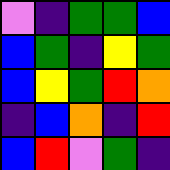[["violet", "indigo", "green", "green", "blue"], ["blue", "green", "indigo", "yellow", "green"], ["blue", "yellow", "green", "red", "orange"], ["indigo", "blue", "orange", "indigo", "red"], ["blue", "red", "violet", "green", "indigo"]]